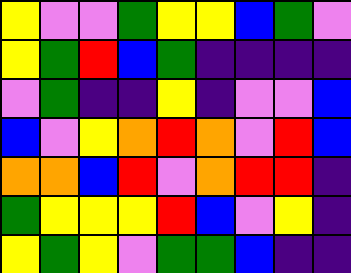[["yellow", "violet", "violet", "green", "yellow", "yellow", "blue", "green", "violet"], ["yellow", "green", "red", "blue", "green", "indigo", "indigo", "indigo", "indigo"], ["violet", "green", "indigo", "indigo", "yellow", "indigo", "violet", "violet", "blue"], ["blue", "violet", "yellow", "orange", "red", "orange", "violet", "red", "blue"], ["orange", "orange", "blue", "red", "violet", "orange", "red", "red", "indigo"], ["green", "yellow", "yellow", "yellow", "red", "blue", "violet", "yellow", "indigo"], ["yellow", "green", "yellow", "violet", "green", "green", "blue", "indigo", "indigo"]]